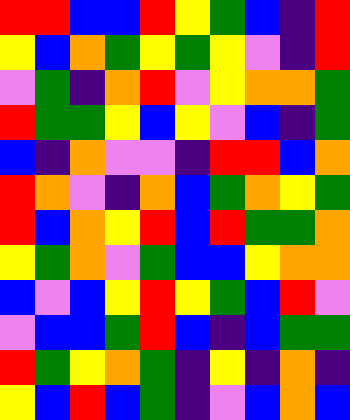[["red", "red", "blue", "blue", "red", "yellow", "green", "blue", "indigo", "red"], ["yellow", "blue", "orange", "green", "yellow", "green", "yellow", "violet", "indigo", "red"], ["violet", "green", "indigo", "orange", "red", "violet", "yellow", "orange", "orange", "green"], ["red", "green", "green", "yellow", "blue", "yellow", "violet", "blue", "indigo", "green"], ["blue", "indigo", "orange", "violet", "violet", "indigo", "red", "red", "blue", "orange"], ["red", "orange", "violet", "indigo", "orange", "blue", "green", "orange", "yellow", "green"], ["red", "blue", "orange", "yellow", "red", "blue", "red", "green", "green", "orange"], ["yellow", "green", "orange", "violet", "green", "blue", "blue", "yellow", "orange", "orange"], ["blue", "violet", "blue", "yellow", "red", "yellow", "green", "blue", "red", "violet"], ["violet", "blue", "blue", "green", "red", "blue", "indigo", "blue", "green", "green"], ["red", "green", "yellow", "orange", "green", "indigo", "yellow", "indigo", "orange", "indigo"], ["yellow", "blue", "red", "blue", "green", "indigo", "violet", "blue", "orange", "blue"]]